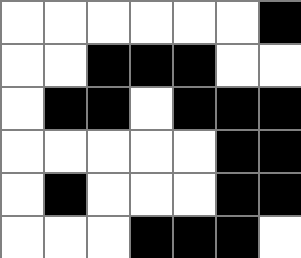[["white", "white", "white", "white", "white", "white", "black"], ["white", "white", "black", "black", "black", "white", "white"], ["white", "black", "black", "white", "black", "black", "black"], ["white", "white", "white", "white", "white", "black", "black"], ["white", "black", "white", "white", "white", "black", "black"], ["white", "white", "white", "black", "black", "black", "white"]]